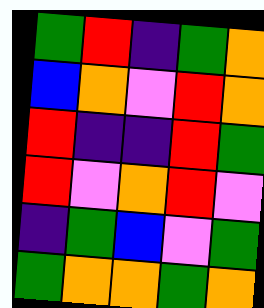[["green", "red", "indigo", "green", "orange"], ["blue", "orange", "violet", "red", "orange"], ["red", "indigo", "indigo", "red", "green"], ["red", "violet", "orange", "red", "violet"], ["indigo", "green", "blue", "violet", "green"], ["green", "orange", "orange", "green", "orange"]]